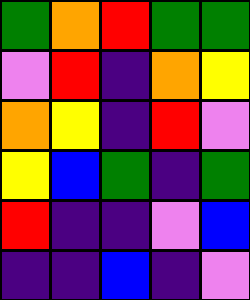[["green", "orange", "red", "green", "green"], ["violet", "red", "indigo", "orange", "yellow"], ["orange", "yellow", "indigo", "red", "violet"], ["yellow", "blue", "green", "indigo", "green"], ["red", "indigo", "indigo", "violet", "blue"], ["indigo", "indigo", "blue", "indigo", "violet"]]